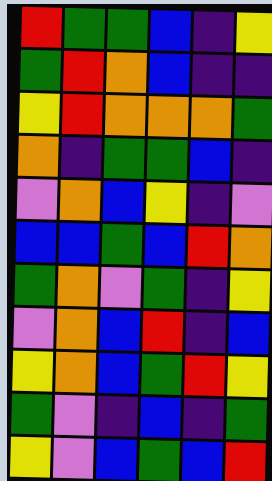[["red", "green", "green", "blue", "indigo", "yellow"], ["green", "red", "orange", "blue", "indigo", "indigo"], ["yellow", "red", "orange", "orange", "orange", "green"], ["orange", "indigo", "green", "green", "blue", "indigo"], ["violet", "orange", "blue", "yellow", "indigo", "violet"], ["blue", "blue", "green", "blue", "red", "orange"], ["green", "orange", "violet", "green", "indigo", "yellow"], ["violet", "orange", "blue", "red", "indigo", "blue"], ["yellow", "orange", "blue", "green", "red", "yellow"], ["green", "violet", "indigo", "blue", "indigo", "green"], ["yellow", "violet", "blue", "green", "blue", "red"]]